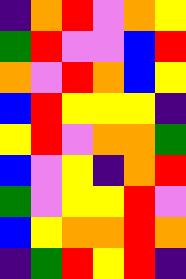[["indigo", "orange", "red", "violet", "orange", "yellow"], ["green", "red", "violet", "violet", "blue", "red"], ["orange", "violet", "red", "orange", "blue", "yellow"], ["blue", "red", "yellow", "yellow", "yellow", "indigo"], ["yellow", "red", "violet", "orange", "orange", "green"], ["blue", "violet", "yellow", "indigo", "orange", "red"], ["green", "violet", "yellow", "yellow", "red", "violet"], ["blue", "yellow", "orange", "orange", "red", "orange"], ["indigo", "green", "red", "yellow", "red", "indigo"]]